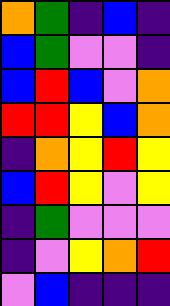[["orange", "green", "indigo", "blue", "indigo"], ["blue", "green", "violet", "violet", "indigo"], ["blue", "red", "blue", "violet", "orange"], ["red", "red", "yellow", "blue", "orange"], ["indigo", "orange", "yellow", "red", "yellow"], ["blue", "red", "yellow", "violet", "yellow"], ["indigo", "green", "violet", "violet", "violet"], ["indigo", "violet", "yellow", "orange", "red"], ["violet", "blue", "indigo", "indigo", "indigo"]]